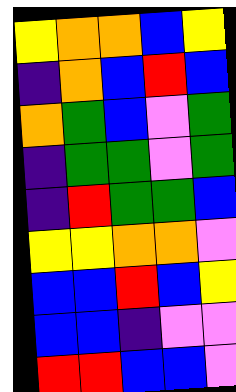[["yellow", "orange", "orange", "blue", "yellow"], ["indigo", "orange", "blue", "red", "blue"], ["orange", "green", "blue", "violet", "green"], ["indigo", "green", "green", "violet", "green"], ["indigo", "red", "green", "green", "blue"], ["yellow", "yellow", "orange", "orange", "violet"], ["blue", "blue", "red", "blue", "yellow"], ["blue", "blue", "indigo", "violet", "violet"], ["red", "red", "blue", "blue", "violet"]]